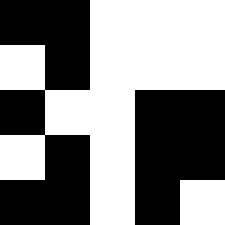[["black", "black", "white", "white", "white"], ["white", "black", "white", "white", "white"], ["black", "white", "white", "black", "black"], ["white", "black", "white", "black", "black"], ["black", "black", "white", "black", "white"]]